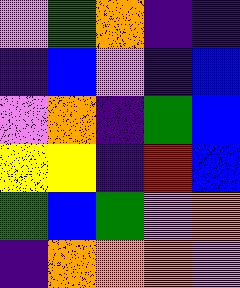[["violet", "green", "orange", "indigo", "indigo"], ["indigo", "blue", "violet", "indigo", "blue"], ["violet", "orange", "indigo", "green", "blue"], ["yellow", "yellow", "indigo", "red", "blue"], ["green", "blue", "green", "violet", "orange"], ["indigo", "orange", "orange", "orange", "violet"]]